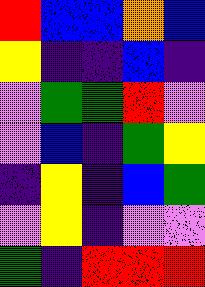[["red", "blue", "blue", "orange", "blue"], ["yellow", "indigo", "indigo", "blue", "indigo"], ["violet", "green", "green", "red", "violet"], ["violet", "blue", "indigo", "green", "yellow"], ["indigo", "yellow", "indigo", "blue", "green"], ["violet", "yellow", "indigo", "violet", "violet"], ["green", "indigo", "red", "red", "red"]]